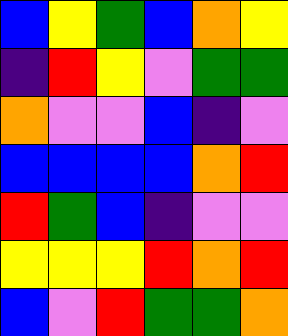[["blue", "yellow", "green", "blue", "orange", "yellow"], ["indigo", "red", "yellow", "violet", "green", "green"], ["orange", "violet", "violet", "blue", "indigo", "violet"], ["blue", "blue", "blue", "blue", "orange", "red"], ["red", "green", "blue", "indigo", "violet", "violet"], ["yellow", "yellow", "yellow", "red", "orange", "red"], ["blue", "violet", "red", "green", "green", "orange"]]